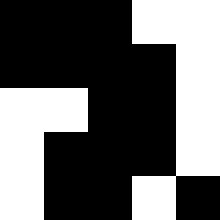[["black", "black", "black", "white", "white"], ["black", "black", "black", "black", "white"], ["white", "white", "black", "black", "white"], ["white", "black", "black", "black", "white"], ["white", "black", "black", "white", "black"]]